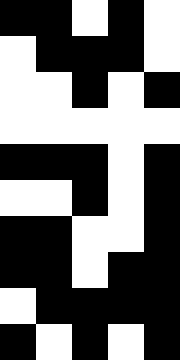[["black", "black", "white", "black", "white"], ["white", "black", "black", "black", "white"], ["white", "white", "black", "white", "black"], ["white", "white", "white", "white", "white"], ["black", "black", "black", "white", "black"], ["white", "white", "black", "white", "black"], ["black", "black", "white", "white", "black"], ["black", "black", "white", "black", "black"], ["white", "black", "black", "black", "black"], ["black", "white", "black", "white", "black"]]